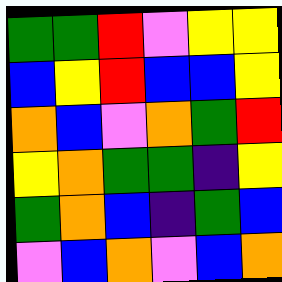[["green", "green", "red", "violet", "yellow", "yellow"], ["blue", "yellow", "red", "blue", "blue", "yellow"], ["orange", "blue", "violet", "orange", "green", "red"], ["yellow", "orange", "green", "green", "indigo", "yellow"], ["green", "orange", "blue", "indigo", "green", "blue"], ["violet", "blue", "orange", "violet", "blue", "orange"]]